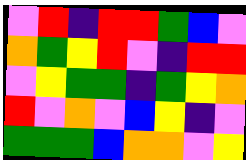[["violet", "red", "indigo", "red", "red", "green", "blue", "violet"], ["orange", "green", "yellow", "red", "violet", "indigo", "red", "red"], ["violet", "yellow", "green", "green", "indigo", "green", "yellow", "orange"], ["red", "violet", "orange", "violet", "blue", "yellow", "indigo", "violet"], ["green", "green", "green", "blue", "orange", "orange", "violet", "yellow"]]